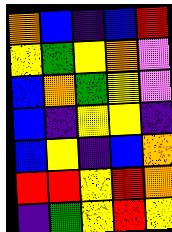[["orange", "blue", "indigo", "blue", "red"], ["yellow", "green", "yellow", "orange", "violet"], ["blue", "orange", "green", "yellow", "violet"], ["blue", "indigo", "yellow", "yellow", "indigo"], ["blue", "yellow", "indigo", "blue", "orange"], ["red", "red", "yellow", "red", "orange"], ["indigo", "green", "yellow", "red", "yellow"]]